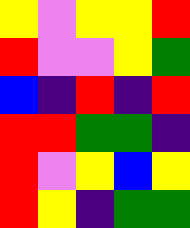[["yellow", "violet", "yellow", "yellow", "red"], ["red", "violet", "violet", "yellow", "green"], ["blue", "indigo", "red", "indigo", "red"], ["red", "red", "green", "green", "indigo"], ["red", "violet", "yellow", "blue", "yellow"], ["red", "yellow", "indigo", "green", "green"]]